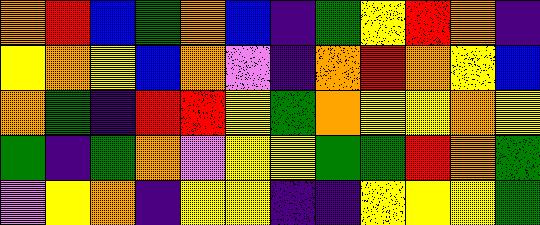[["orange", "red", "blue", "green", "orange", "blue", "indigo", "green", "yellow", "red", "orange", "indigo"], ["yellow", "orange", "yellow", "blue", "orange", "violet", "indigo", "orange", "red", "orange", "yellow", "blue"], ["orange", "green", "indigo", "red", "red", "yellow", "green", "orange", "yellow", "yellow", "orange", "yellow"], ["green", "indigo", "green", "orange", "violet", "yellow", "yellow", "green", "green", "red", "orange", "green"], ["violet", "yellow", "orange", "indigo", "yellow", "yellow", "indigo", "indigo", "yellow", "yellow", "yellow", "green"]]